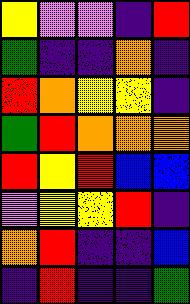[["yellow", "violet", "violet", "indigo", "red"], ["green", "indigo", "indigo", "orange", "indigo"], ["red", "orange", "yellow", "yellow", "indigo"], ["green", "red", "orange", "orange", "orange"], ["red", "yellow", "red", "blue", "blue"], ["violet", "yellow", "yellow", "red", "indigo"], ["orange", "red", "indigo", "indigo", "blue"], ["indigo", "red", "indigo", "indigo", "green"]]